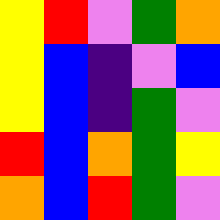[["yellow", "red", "violet", "green", "orange"], ["yellow", "blue", "indigo", "violet", "blue"], ["yellow", "blue", "indigo", "green", "violet"], ["red", "blue", "orange", "green", "yellow"], ["orange", "blue", "red", "green", "violet"]]